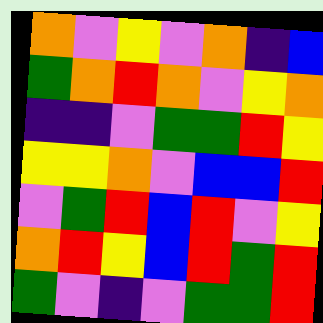[["orange", "violet", "yellow", "violet", "orange", "indigo", "blue"], ["green", "orange", "red", "orange", "violet", "yellow", "orange"], ["indigo", "indigo", "violet", "green", "green", "red", "yellow"], ["yellow", "yellow", "orange", "violet", "blue", "blue", "red"], ["violet", "green", "red", "blue", "red", "violet", "yellow"], ["orange", "red", "yellow", "blue", "red", "green", "red"], ["green", "violet", "indigo", "violet", "green", "green", "red"]]